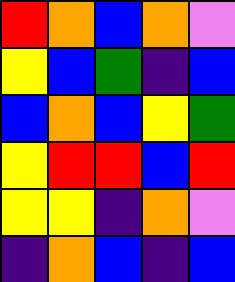[["red", "orange", "blue", "orange", "violet"], ["yellow", "blue", "green", "indigo", "blue"], ["blue", "orange", "blue", "yellow", "green"], ["yellow", "red", "red", "blue", "red"], ["yellow", "yellow", "indigo", "orange", "violet"], ["indigo", "orange", "blue", "indigo", "blue"]]